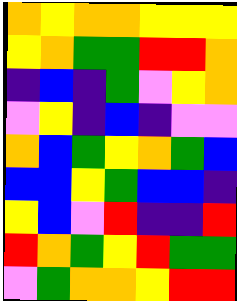[["orange", "yellow", "orange", "orange", "yellow", "yellow", "yellow"], ["yellow", "orange", "green", "green", "red", "red", "orange"], ["indigo", "blue", "indigo", "green", "violet", "yellow", "orange"], ["violet", "yellow", "indigo", "blue", "indigo", "violet", "violet"], ["orange", "blue", "green", "yellow", "orange", "green", "blue"], ["blue", "blue", "yellow", "green", "blue", "blue", "indigo"], ["yellow", "blue", "violet", "red", "indigo", "indigo", "red"], ["red", "orange", "green", "yellow", "red", "green", "green"], ["violet", "green", "orange", "orange", "yellow", "red", "red"]]